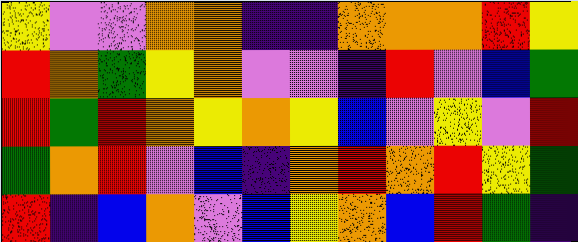[["yellow", "violet", "violet", "orange", "orange", "indigo", "indigo", "orange", "orange", "orange", "red", "yellow"], ["red", "orange", "green", "yellow", "orange", "violet", "violet", "indigo", "red", "violet", "blue", "green"], ["red", "green", "red", "orange", "yellow", "orange", "yellow", "blue", "violet", "yellow", "violet", "red"], ["green", "orange", "red", "violet", "blue", "indigo", "orange", "red", "orange", "red", "yellow", "green"], ["red", "indigo", "blue", "orange", "violet", "blue", "yellow", "orange", "blue", "red", "green", "indigo"]]